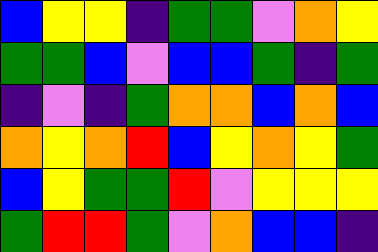[["blue", "yellow", "yellow", "indigo", "green", "green", "violet", "orange", "yellow"], ["green", "green", "blue", "violet", "blue", "blue", "green", "indigo", "green"], ["indigo", "violet", "indigo", "green", "orange", "orange", "blue", "orange", "blue"], ["orange", "yellow", "orange", "red", "blue", "yellow", "orange", "yellow", "green"], ["blue", "yellow", "green", "green", "red", "violet", "yellow", "yellow", "yellow"], ["green", "red", "red", "green", "violet", "orange", "blue", "blue", "indigo"]]